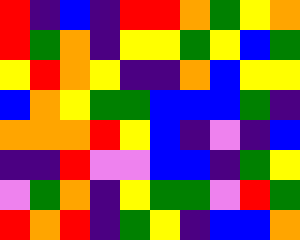[["red", "indigo", "blue", "indigo", "red", "red", "orange", "green", "yellow", "orange"], ["red", "green", "orange", "indigo", "yellow", "yellow", "green", "yellow", "blue", "green"], ["yellow", "red", "orange", "yellow", "indigo", "indigo", "orange", "blue", "yellow", "yellow"], ["blue", "orange", "yellow", "green", "green", "blue", "blue", "blue", "green", "indigo"], ["orange", "orange", "orange", "red", "yellow", "blue", "indigo", "violet", "indigo", "blue"], ["indigo", "indigo", "red", "violet", "violet", "blue", "blue", "indigo", "green", "yellow"], ["violet", "green", "orange", "indigo", "yellow", "green", "green", "violet", "red", "green"], ["red", "orange", "red", "indigo", "green", "yellow", "indigo", "blue", "blue", "orange"]]